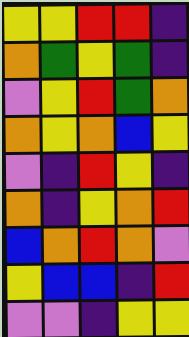[["yellow", "yellow", "red", "red", "indigo"], ["orange", "green", "yellow", "green", "indigo"], ["violet", "yellow", "red", "green", "orange"], ["orange", "yellow", "orange", "blue", "yellow"], ["violet", "indigo", "red", "yellow", "indigo"], ["orange", "indigo", "yellow", "orange", "red"], ["blue", "orange", "red", "orange", "violet"], ["yellow", "blue", "blue", "indigo", "red"], ["violet", "violet", "indigo", "yellow", "yellow"]]